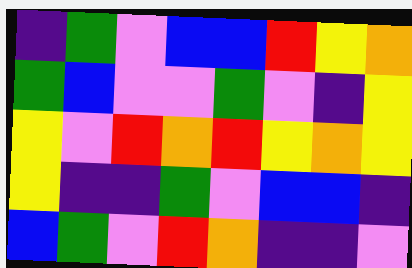[["indigo", "green", "violet", "blue", "blue", "red", "yellow", "orange"], ["green", "blue", "violet", "violet", "green", "violet", "indigo", "yellow"], ["yellow", "violet", "red", "orange", "red", "yellow", "orange", "yellow"], ["yellow", "indigo", "indigo", "green", "violet", "blue", "blue", "indigo"], ["blue", "green", "violet", "red", "orange", "indigo", "indigo", "violet"]]